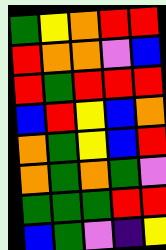[["green", "yellow", "orange", "red", "red"], ["red", "orange", "orange", "violet", "blue"], ["red", "green", "red", "red", "red"], ["blue", "red", "yellow", "blue", "orange"], ["orange", "green", "yellow", "blue", "red"], ["orange", "green", "orange", "green", "violet"], ["green", "green", "green", "red", "red"], ["blue", "green", "violet", "indigo", "yellow"]]